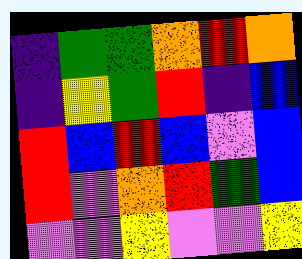[["indigo", "green", "green", "orange", "red", "orange"], ["indigo", "yellow", "green", "red", "indigo", "blue"], ["red", "blue", "red", "blue", "violet", "blue"], ["red", "violet", "orange", "red", "green", "blue"], ["violet", "violet", "yellow", "violet", "violet", "yellow"]]